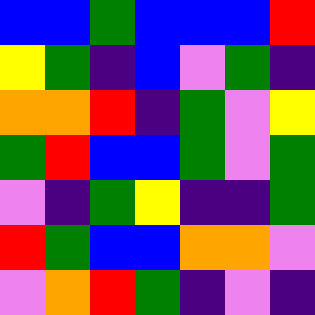[["blue", "blue", "green", "blue", "blue", "blue", "red"], ["yellow", "green", "indigo", "blue", "violet", "green", "indigo"], ["orange", "orange", "red", "indigo", "green", "violet", "yellow"], ["green", "red", "blue", "blue", "green", "violet", "green"], ["violet", "indigo", "green", "yellow", "indigo", "indigo", "green"], ["red", "green", "blue", "blue", "orange", "orange", "violet"], ["violet", "orange", "red", "green", "indigo", "violet", "indigo"]]